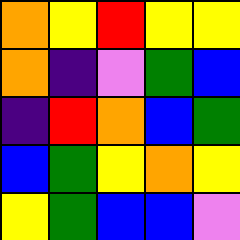[["orange", "yellow", "red", "yellow", "yellow"], ["orange", "indigo", "violet", "green", "blue"], ["indigo", "red", "orange", "blue", "green"], ["blue", "green", "yellow", "orange", "yellow"], ["yellow", "green", "blue", "blue", "violet"]]